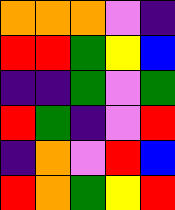[["orange", "orange", "orange", "violet", "indigo"], ["red", "red", "green", "yellow", "blue"], ["indigo", "indigo", "green", "violet", "green"], ["red", "green", "indigo", "violet", "red"], ["indigo", "orange", "violet", "red", "blue"], ["red", "orange", "green", "yellow", "red"]]